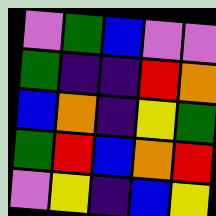[["violet", "green", "blue", "violet", "violet"], ["green", "indigo", "indigo", "red", "orange"], ["blue", "orange", "indigo", "yellow", "green"], ["green", "red", "blue", "orange", "red"], ["violet", "yellow", "indigo", "blue", "yellow"]]